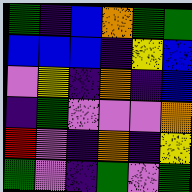[["green", "indigo", "blue", "orange", "green", "green"], ["blue", "blue", "blue", "indigo", "yellow", "blue"], ["violet", "yellow", "indigo", "orange", "indigo", "blue"], ["indigo", "green", "violet", "violet", "violet", "orange"], ["red", "violet", "indigo", "orange", "indigo", "yellow"], ["green", "violet", "indigo", "green", "violet", "green"]]